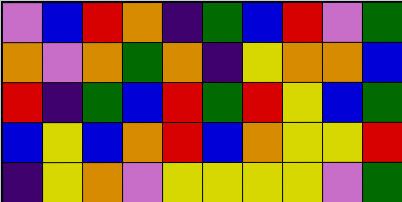[["violet", "blue", "red", "orange", "indigo", "green", "blue", "red", "violet", "green"], ["orange", "violet", "orange", "green", "orange", "indigo", "yellow", "orange", "orange", "blue"], ["red", "indigo", "green", "blue", "red", "green", "red", "yellow", "blue", "green"], ["blue", "yellow", "blue", "orange", "red", "blue", "orange", "yellow", "yellow", "red"], ["indigo", "yellow", "orange", "violet", "yellow", "yellow", "yellow", "yellow", "violet", "green"]]